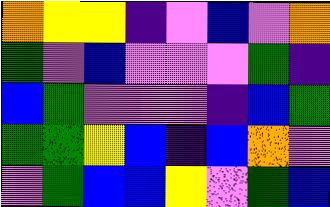[["orange", "yellow", "yellow", "indigo", "violet", "blue", "violet", "orange"], ["green", "violet", "blue", "violet", "violet", "violet", "green", "indigo"], ["blue", "green", "violet", "violet", "violet", "indigo", "blue", "green"], ["green", "green", "yellow", "blue", "indigo", "blue", "orange", "violet"], ["violet", "green", "blue", "blue", "yellow", "violet", "green", "blue"]]